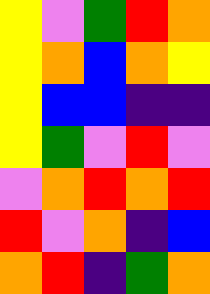[["yellow", "violet", "green", "red", "orange"], ["yellow", "orange", "blue", "orange", "yellow"], ["yellow", "blue", "blue", "indigo", "indigo"], ["yellow", "green", "violet", "red", "violet"], ["violet", "orange", "red", "orange", "red"], ["red", "violet", "orange", "indigo", "blue"], ["orange", "red", "indigo", "green", "orange"]]